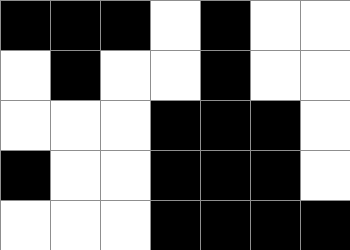[["black", "black", "black", "white", "black", "white", "white"], ["white", "black", "white", "white", "black", "white", "white"], ["white", "white", "white", "black", "black", "black", "white"], ["black", "white", "white", "black", "black", "black", "white"], ["white", "white", "white", "black", "black", "black", "black"]]